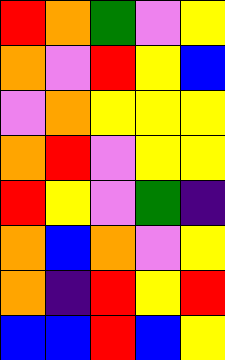[["red", "orange", "green", "violet", "yellow"], ["orange", "violet", "red", "yellow", "blue"], ["violet", "orange", "yellow", "yellow", "yellow"], ["orange", "red", "violet", "yellow", "yellow"], ["red", "yellow", "violet", "green", "indigo"], ["orange", "blue", "orange", "violet", "yellow"], ["orange", "indigo", "red", "yellow", "red"], ["blue", "blue", "red", "blue", "yellow"]]